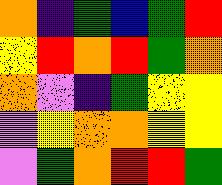[["orange", "indigo", "green", "blue", "green", "red"], ["yellow", "red", "orange", "red", "green", "orange"], ["orange", "violet", "indigo", "green", "yellow", "yellow"], ["violet", "yellow", "orange", "orange", "yellow", "yellow"], ["violet", "green", "orange", "red", "red", "green"]]